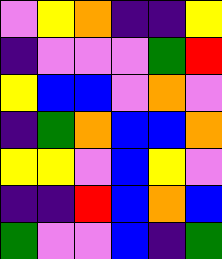[["violet", "yellow", "orange", "indigo", "indigo", "yellow"], ["indigo", "violet", "violet", "violet", "green", "red"], ["yellow", "blue", "blue", "violet", "orange", "violet"], ["indigo", "green", "orange", "blue", "blue", "orange"], ["yellow", "yellow", "violet", "blue", "yellow", "violet"], ["indigo", "indigo", "red", "blue", "orange", "blue"], ["green", "violet", "violet", "blue", "indigo", "green"]]